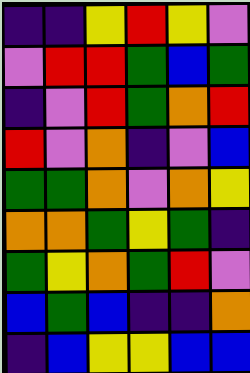[["indigo", "indigo", "yellow", "red", "yellow", "violet"], ["violet", "red", "red", "green", "blue", "green"], ["indigo", "violet", "red", "green", "orange", "red"], ["red", "violet", "orange", "indigo", "violet", "blue"], ["green", "green", "orange", "violet", "orange", "yellow"], ["orange", "orange", "green", "yellow", "green", "indigo"], ["green", "yellow", "orange", "green", "red", "violet"], ["blue", "green", "blue", "indigo", "indigo", "orange"], ["indigo", "blue", "yellow", "yellow", "blue", "blue"]]